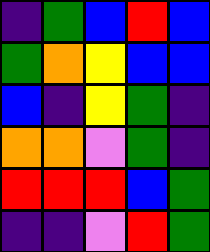[["indigo", "green", "blue", "red", "blue"], ["green", "orange", "yellow", "blue", "blue"], ["blue", "indigo", "yellow", "green", "indigo"], ["orange", "orange", "violet", "green", "indigo"], ["red", "red", "red", "blue", "green"], ["indigo", "indigo", "violet", "red", "green"]]